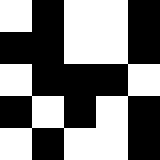[["white", "black", "white", "white", "black"], ["black", "black", "white", "white", "black"], ["white", "black", "black", "black", "white"], ["black", "white", "black", "white", "black"], ["white", "black", "white", "white", "black"]]